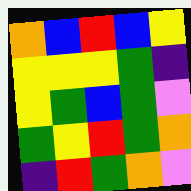[["orange", "blue", "red", "blue", "yellow"], ["yellow", "yellow", "yellow", "green", "indigo"], ["yellow", "green", "blue", "green", "violet"], ["green", "yellow", "red", "green", "orange"], ["indigo", "red", "green", "orange", "violet"]]